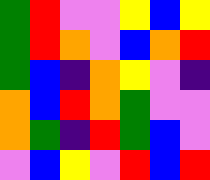[["green", "red", "violet", "violet", "yellow", "blue", "yellow"], ["green", "red", "orange", "violet", "blue", "orange", "red"], ["green", "blue", "indigo", "orange", "yellow", "violet", "indigo"], ["orange", "blue", "red", "orange", "green", "violet", "violet"], ["orange", "green", "indigo", "red", "green", "blue", "violet"], ["violet", "blue", "yellow", "violet", "red", "blue", "red"]]